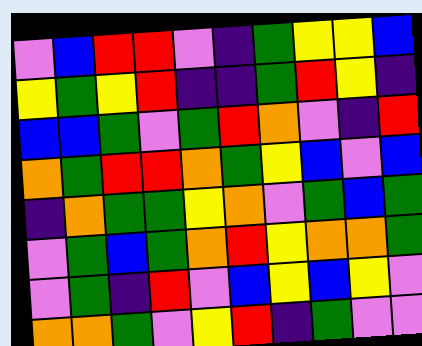[["violet", "blue", "red", "red", "violet", "indigo", "green", "yellow", "yellow", "blue"], ["yellow", "green", "yellow", "red", "indigo", "indigo", "green", "red", "yellow", "indigo"], ["blue", "blue", "green", "violet", "green", "red", "orange", "violet", "indigo", "red"], ["orange", "green", "red", "red", "orange", "green", "yellow", "blue", "violet", "blue"], ["indigo", "orange", "green", "green", "yellow", "orange", "violet", "green", "blue", "green"], ["violet", "green", "blue", "green", "orange", "red", "yellow", "orange", "orange", "green"], ["violet", "green", "indigo", "red", "violet", "blue", "yellow", "blue", "yellow", "violet"], ["orange", "orange", "green", "violet", "yellow", "red", "indigo", "green", "violet", "violet"]]